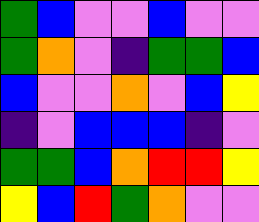[["green", "blue", "violet", "violet", "blue", "violet", "violet"], ["green", "orange", "violet", "indigo", "green", "green", "blue"], ["blue", "violet", "violet", "orange", "violet", "blue", "yellow"], ["indigo", "violet", "blue", "blue", "blue", "indigo", "violet"], ["green", "green", "blue", "orange", "red", "red", "yellow"], ["yellow", "blue", "red", "green", "orange", "violet", "violet"]]